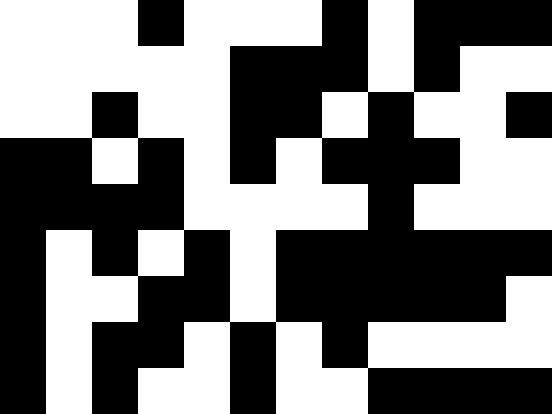[["white", "white", "white", "black", "white", "white", "white", "black", "white", "black", "black", "black"], ["white", "white", "white", "white", "white", "black", "black", "black", "white", "black", "white", "white"], ["white", "white", "black", "white", "white", "black", "black", "white", "black", "white", "white", "black"], ["black", "black", "white", "black", "white", "black", "white", "black", "black", "black", "white", "white"], ["black", "black", "black", "black", "white", "white", "white", "white", "black", "white", "white", "white"], ["black", "white", "black", "white", "black", "white", "black", "black", "black", "black", "black", "black"], ["black", "white", "white", "black", "black", "white", "black", "black", "black", "black", "black", "white"], ["black", "white", "black", "black", "white", "black", "white", "black", "white", "white", "white", "white"], ["black", "white", "black", "white", "white", "black", "white", "white", "black", "black", "black", "black"]]